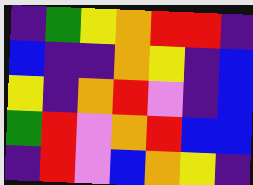[["indigo", "green", "yellow", "orange", "red", "red", "indigo"], ["blue", "indigo", "indigo", "orange", "yellow", "indigo", "blue"], ["yellow", "indigo", "orange", "red", "violet", "indigo", "blue"], ["green", "red", "violet", "orange", "red", "blue", "blue"], ["indigo", "red", "violet", "blue", "orange", "yellow", "indigo"]]